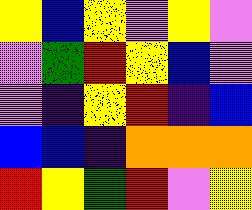[["yellow", "blue", "yellow", "violet", "yellow", "violet"], ["violet", "green", "red", "yellow", "blue", "violet"], ["violet", "indigo", "yellow", "red", "indigo", "blue"], ["blue", "blue", "indigo", "orange", "orange", "orange"], ["red", "yellow", "green", "red", "violet", "yellow"]]